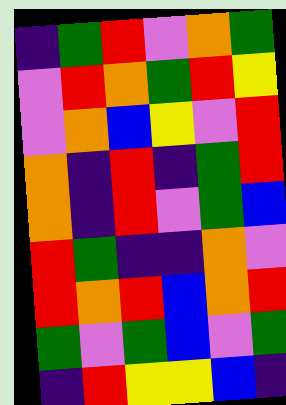[["indigo", "green", "red", "violet", "orange", "green"], ["violet", "red", "orange", "green", "red", "yellow"], ["violet", "orange", "blue", "yellow", "violet", "red"], ["orange", "indigo", "red", "indigo", "green", "red"], ["orange", "indigo", "red", "violet", "green", "blue"], ["red", "green", "indigo", "indigo", "orange", "violet"], ["red", "orange", "red", "blue", "orange", "red"], ["green", "violet", "green", "blue", "violet", "green"], ["indigo", "red", "yellow", "yellow", "blue", "indigo"]]